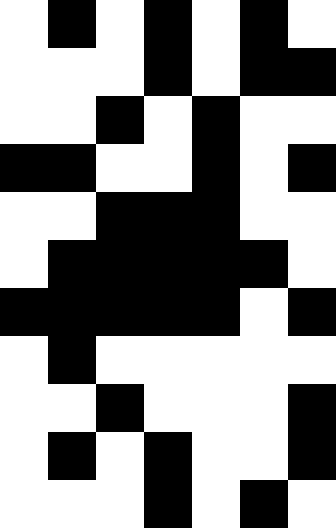[["white", "black", "white", "black", "white", "black", "white"], ["white", "white", "white", "black", "white", "black", "black"], ["white", "white", "black", "white", "black", "white", "white"], ["black", "black", "white", "white", "black", "white", "black"], ["white", "white", "black", "black", "black", "white", "white"], ["white", "black", "black", "black", "black", "black", "white"], ["black", "black", "black", "black", "black", "white", "black"], ["white", "black", "white", "white", "white", "white", "white"], ["white", "white", "black", "white", "white", "white", "black"], ["white", "black", "white", "black", "white", "white", "black"], ["white", "white", "white", "black", "white", "black", "white"]]